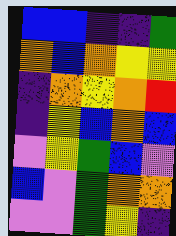[["blue", "blue", "indigo", "indigo", "green"], ["orange", "blue", "orange", "yellow", "yellow"], ["indigo", "orange", "yellow", "orange", "red"], ["indigo", "yellow", "blue", "orange", "blue"], ["violet", "yellow", "green", "blue", "violet"], ["blue", "violet", "green", "orange", "orange"], ["violet", "violet", "green", "yellow", "indigo"]]